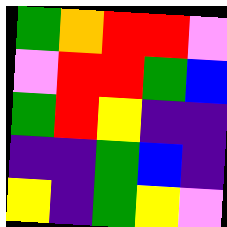[["green", "orange", "red", "red", "violet"], ["violet", "red", "red", "green", "blue"], ["green", "red", "yellow", "indigo", "indigo"], ["indigo", "indigo", "green", "blue", "indigo"], ["yellow", "indigo", "green", "yellow", "violet"]]